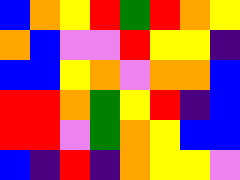[["blue", "orange", "yellow", "red", "green", "red", "orange", "yellow"], ["orange", "blue", "violet", "violet", "red", "yellow", "yellow", "indigo"], ["blue", "blue", "yellow", "orange", "violet", "orange", "orange", "blue"], ["red", "red", "orange", "green", "yellow", "red", "indigo", "blue"], ["red", "red", "violet", "green", "orange", "yellow", "blue", "blue"], ["blue", "indigo", "red", "indigo", "orange", "yellow", "yellow", "violet"]]